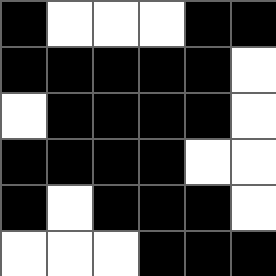[["black", "white", "white", "white", "black", "black"], ["black", "black", "black", "black", "black", "white"], ["white", "black", "black", "black", "black", "white"], ["black", "black", "black", "black", "white", "white"], ["black", "white", "black", "black", "black", "white"], ["white", "white", "white", "black", "black", "black"]]